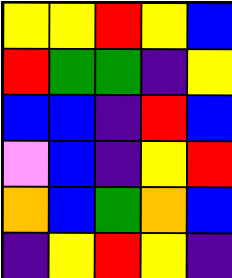[["yellow", "yellow", "red", "yellow", "blue"], ["red", "green", "green", "indigo", "yellow"], ["blue", "blue", "indigo", "red", "blue"], ["violet", "blue", "indigo", "yellow", "red"], ["orange", "blue", "green", "orange", "blue"], ["indigo", "yellow", "red", "yellow", "indigo"]]